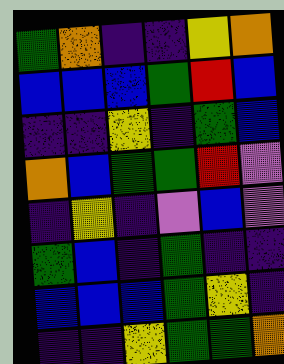[["green", "orange", "indigo", "indigo", "yellow", "orange"], ["blue", "blue", "blue", "green", "red", "blue"], ["indigo", "indigo", "yellow", "indigo", "green", "blue"], ["orange", "blue", "green", "green", "red", "violet"], ["indigo", "yellow", "indigo", "violet", "blue", "violet"], ["green", "blue", "indigo", "green", "indigo", "indigo"], ["blue", "blue", "blue", "green", "yellow", "indigo"], ["indigo", "indigo", "yellow", "green", "green", "orange"]]